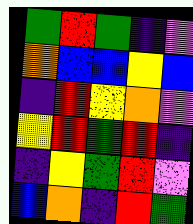[["green", "red", "green", "indigo", "violet"], ["orange", "blue", "blue", "yellow", "blue"], ["indigo", "red", "yellow", "orange", "violet"], ["yellow", "red", "green", "red", "indigo"], ["indigo", "yellow", "green", "red", "violet"], ["blue", "orange", "indigo", "red", "green"]]